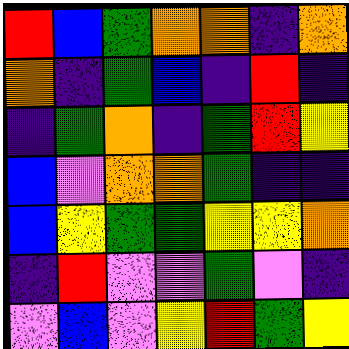[["red", "blue", "green", "orange", "orange", "indigo", "orange"], ["orange", "indigo", "green", "blue", "indigo", "red", "indigo"], ["indigo", "green", "orange", "indigo", "green", "red", "yellow"], ["blue", "violet", "orange", "orange", "green", "indigo", "indigo"], ["blue", "yellow", "green", "green", "yellow", "yellow", "orange"], ["indigo", "red", "violet", "violet", "green", "violet", "indigo"], ["violet", "blue", "violet", "yellow", "red", "green", "yellow"]]